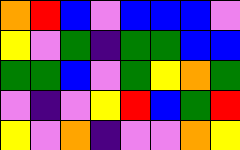[["orange", "red", "blue", "violet", "blue", "blue", "blue", "violet"], ["yellow", "violet", "green", "indigo", "green", "green", "blue", "blue"], ["green", "green", "blue", "violet", "green", "yellow", "orange", "green"], ["violet", "indigo", "violet", "yellow", "red", "blue", "green", "red"], ["yellow", "violet", "orange", "indigo", "violet", "violet", "orange", "yellow"]]